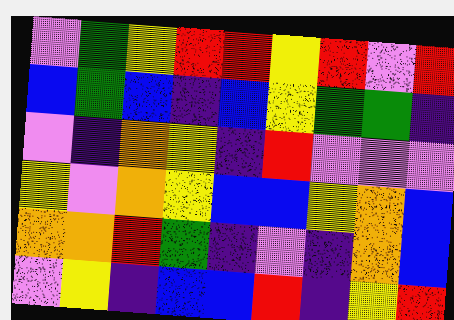[["violet", "green", "yellow", "red", "red", "yellow", "red", "violet", "red"], ["blue", "green", "blue", "indigo", "blue", "yellow", "green", "green", "indigo"], ["violet", "indigo", "orange", "yellow", "indigo", "red", "violet", "violet", "violet"], ["yellow", "violet", "orange", "yellow", "blue", "blue", "yellow", "orange", "blue"], ["orange", "orange", "red", "green", "indigo", "violet", "indigo", "orange", "blue"], ["violet", "yellow", "indigo", "blue", "blue", "red", "indigo", "yellow", "red"]]